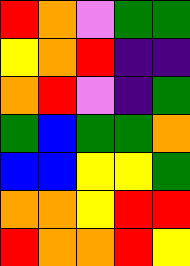[["red", "orange", "violet", "green", "green"], ["yellow", "orange", "red", "indigo", "indigo"], ["orange", "red", "violet", "indigo", "green"], ["green", "blue", "green", "green", "orange"], ["blue", "blue", "yellow", "yellow", "green"], ["orange", "orange", "yellow", "red", "red"], ["red", "orange", "orange", "red", "yellow"]]